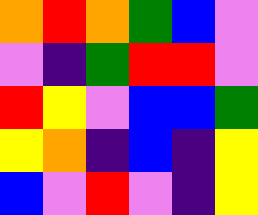[["orange", "red", "orange", "green", "blue", "violet"], ["violet", "indigo", "green", "red", "red", "violet"], ["red", "yellow", "violet", "blue", "blue", "green"], ["yellow", "orange", "indigo", "blue", "indigo", "yellow"], ["blue", "violet", "red", "violet", "indigo", "yellow"]]